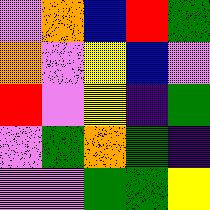[["violet", "orange", "blue", "red", "green"], ["orange", "violet", "yellow", "blue", "violet"], ["red", "violet", "yellow", "indigo", "green"], ["violet", "green", "orange", "green", "indigo"], ["violet", "violet", "green", "green", "yellow"]]